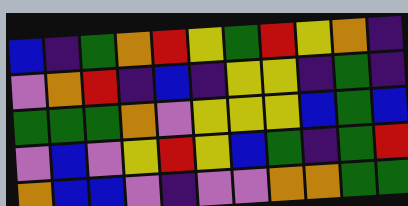[["blue", "indigo", "green", "orange", "red", "yellow", "green", "red", "yellow", "orange", "indigo"], ["violet", "orange", "red", "indigo", "blue", "indigo", "yellow", "yellow", "indigo", "green", "indigo"], ["green", "green", "green", "orange", "violet", "yellow", "yellow", "yellow", "blue", "green", "blue"], ["violet", "blue", "violet", "yellow", "red", "yellow", "blue", "green", "indigo", "green", "red"], ["orange", "blue", "blue", "violet", "indigo", "violet", "violet", "orange", "orange", "green", "green"]]